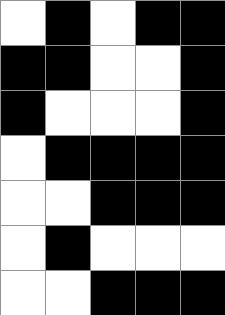[["white", "black", "white", "black", "black"], ["black", "black", "white", "white", "black"], ["black", "white", "white", "white", "black"], ["white", "black", "black", "black", "black"], ["white", "white", "black", "black", "black"], ["white", "black", "white", "white", "white"], ["white", "white", "black", "black", "black"]]